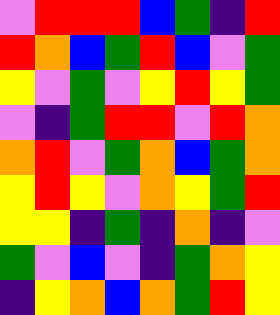[["violet", "red", "red", "red", "blue", "green", "indigo", "red"], ["red", "orange", "blue", "green", "red", "blue", "violet", "green"], ["yellow", "violet", "green", "violet", "yellow", "red", "yellow", "green"], ["violet", "indigo", "green", "red", "red", "violet", "red", "orange"], ["orange", "red", "violet", "green", "orange", "blue", "green", "orange"], ["yellow", "red", "yellow", "violet", "orange", "yellow", "green", "red"], ["yellow", "yellow", "indigo", "green", "indigo", "orange", "indigo", "violet"], ["green", "violet", "blue", "violet", "indigo", "green", "orange", "yellow"], ["indigo", "yellow", "orange", "blue", "orange", "green", "red", "yellow"]]